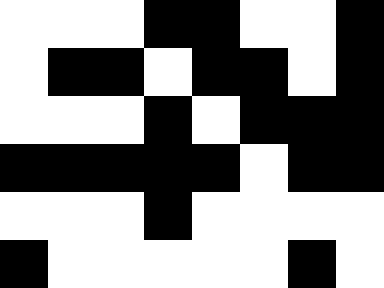[["white", "white", "white", "black", "black", "white", "white", "black"], ["white", "black", "black", "white", "black", "black", "white", "black"], ["white", "white", "white", "black", "white", "black", "black", "black"], ["black", "black", "black", "black", "black", "white", "black", "black"], ["white", "white", "white", "black", "white", "white", "white", "white"], ["black", "white", "white", "white", "white", "white", "black", "white"]]